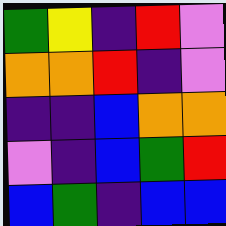[["green", "yellow", "indigo", "red", "violet"], ["orange", "orange", "red", "indigo", "violet"], ["indigo", "indigo", "blue", "orange", "orange"], ["violet", "indigo", "blue", "green", "red"], ["blue", "green", "indigo", "blue", "blue"]]